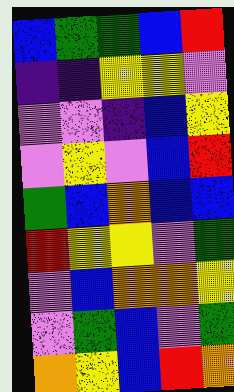[["blue", "green", "green", "blue", "red"], ["indigo", "indigo", "yellow", "yellow", "violet"], ["violet", "violet", "indigo", "blue", "yellow"], ["violet", "yellow", "violet", "blue", "red"], ["green", "blue", "orange", "blue", "blue"], ["red", "yellow", "yellow", "violet", "green"], ["violet", "blue", "orange", "orange", "yellow"], ["violet", "green", "blue", "violet", "green"], ["orange", "yellow", "blue", "red", "orange"]]